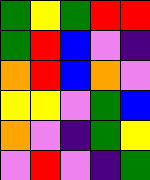[["green", "yellow", "green", "red", "red"], ["green", "red", "blue", "violet", "indigo"], ["orange", "red", "blue", "orange", "violet"], ["yellow", "yellow", "violet", "green", "blue"], ["orange", "violet", "indigo", "green", "yellow"], ["violet", "red", "violet", "indigo", "green"]]